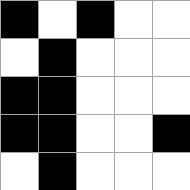[["black", "white", "black", "white", "white"], ["white", "black", "white", "white", "white"], ["black", "black", "white", "white", "white"], ["black", "black", "white", "white", "black"], ["white", "black", "white", "white", "white"]]